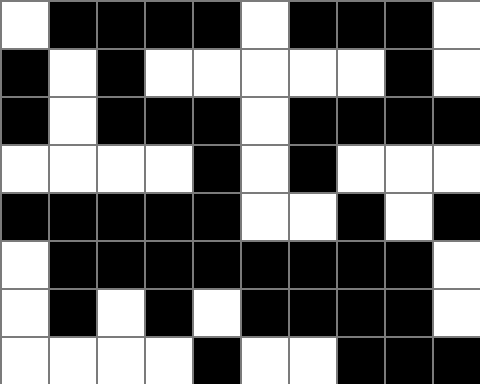[["white", "black", "black", "black", "black", "white", "black", "black", "black", "white"], ["black", "white", "black", "white", "white", "white", "white", "white", "black", "white"], ["black", "white", "black", "black", "black", "white", "black", "black", "black", "black"], ["white", "white", "white", "white", "black", "white", "black", "white", "white", "white"], ["black", "black", "black", "black", "black", "white", "white", "black", "white", "black"], ["white", "black", "black", "black", "black", "black", "black", "black", "black", "white"], ["white", "black", "white", "black", "white", "black", "black", "black", "black", "white"], ["white", "white", "white", "white", "black", "white", "white", "black", "black", "black"]]